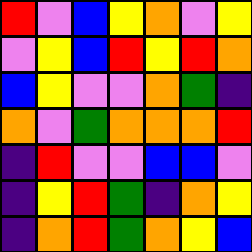[["red", "violet", "blue", "yellow", "orange", "violet", "yellow"], ["violet", "yellow", "blue", "red", "yellow", "red", "orange"], ["blue", "yellow", "violet", "violet", "orange", "green", "indigo"], ["orange", "violet", "green", "orange", "orange", "orange", "red"], ["indigo", "red", "violet", "violet", "blue", "blue", "violet"], ["indigo", "yellow", "red", "green", "indigo", "orange", "yellow"], ["indigo", "orange", "red", "green", "orange", "yellow", "blue"]]